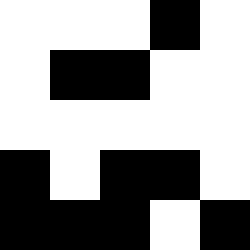[["white", "white", "white", "black", "white"], ["white", "black", "black", "white", "white"], ["white", "white", "white", "white", "white"], ["black", "white", "black", "black", "white"], ["black", "black", "black", "white", "black"]]